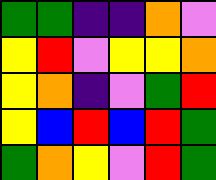[["green", "green", "indigo", "indigo", "orange", "violet"], ["yellow", "red", "violet", "yellow", "yellow", "orange"], ["yellow", "orange", "indigo", "violet", "green", "red"], ["yellow", "blue", "red", "blue", "red", "green"], ["green", "orange", "yellow", "violet", "red", "green"]]